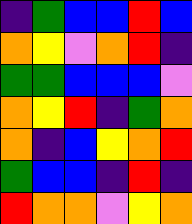[["indigo", "green", "blue", "blue", "red", "blue"], ["orange", "yellow", "violet", "orange", "red", "indigo"], ["green", "green", "blue", "blue", "blue", "violet"], ["orange", "yellow", "red", "indigo", "green", "orange"], ["orange", "indigo", "blue", "yellow", "orange", "red"], ["green", "blue", "blue", "indigo", "red", "indigo"], ["red", "orange", "orange", "violet", "yellow", "orange"]]